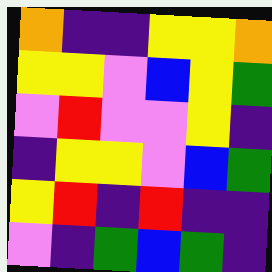[["orange", "indigo", "indigo", "yellow", "yellow", "orange"], ["yellow", "yellow", "violet", "blue", "yellow", "green"], ["violet", "red", "violet", "violet", "yellow", "indigo"], ["indigo", "yellow", "yellow", "violet", "blue", "green"], ["yellow", "red", "indigo", "red", "indigo", "indigo"], ["violet", "indigo", "green", "blue", "green", "indigo"]]